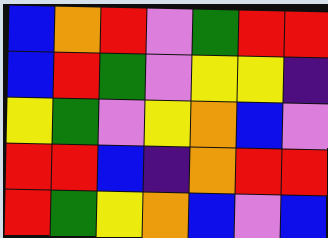[["blue", "orange", "red", "violet", "green", "red", "red"], ["blue", "red", "green", "violet", "yellow", "yellow", "indigo"], ["yellow", "green", "violet", "yellow", "orange", "blue", "violet"], ["red", "red", "blue", "indigo", "orange", "red", "red"], ["red", "green", "yellow", "orange", "blue", "violet", "blue"]]